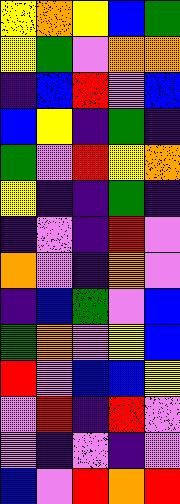[["yellow", "orange", "yellow", "blue", "green"], ["yellow", "green", "violet", "orange", "orange"], ["indigo", "blue", "red", "violet", "blue"], ["blue", "yellow", "indigo", "green", "indigo"], ["green", "violet", "red", "yellow", "orange"], ["yellow", "indigo", "indigo", "green", "indigo"], ["indigo", "violet", "indigo", "red", "violet"], ["orange", "violet", "indigo", "orange", "violet"], ["indigo", "blue", "green", "violet", "blue"], ["green", "orange", "violet", "yellow", "blue"], ["red", "violet", "blue", "blue", "yellow"], ["violet", "red", "indigo", "red", "violet"], ["violet", "indigo", "violet", "indigo", "violet"], ["blue", "violet", "red", "orange", "red"]]